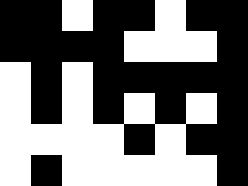[["black", "black", "white", "black", "black", "white", "black", "black"], ["black", "black", "black", "black", "white", "white", "white", "black"], ["white", "black", "white", "black", "black", "black", "black", "black"], ["white", "black", "white", "black", "white", "black", "white", "black"], ["white", "white", "white", "white", "black", "white", "black", "black"], ["white", "black", "white", "white", "white", "white", "white", "black"]]